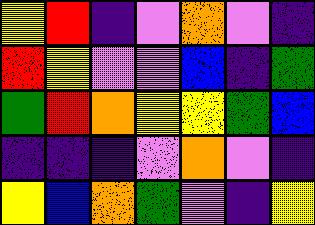[["yellow", "red", "indigo", "violet", "orange", "violet", "indigo"], ["red", "yellow", "violet", "violet", "blue", "indigo", "green"], ["green", "red", "orange", "yellow", "yellow", "green", "blue"], ["indigo", "indigo", "indigo", "violet", "orange", "violet", "indigo"], ["yellow", "blue", "orange", "green", "violet", "indigo", "yellow"]]